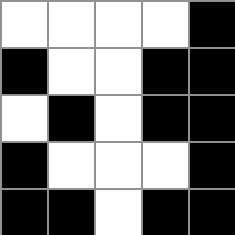[["white", "white", "white", "white", "black"], ["black", "white", "white", "black", "black"], ["white", "black", "white", "black", "black"], ["black", "white", "white", "white", "black"], ["black", "black", "white", "black", "black"]]